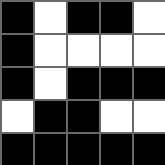[["black", "white", "black", "black", "white"], ["black", "white", "white", "white", "white"], ["black", "white", "black", "black", "black"], ["white", "black", "black", "white", "white"], ["black", "black", "black", "black", "black"]]